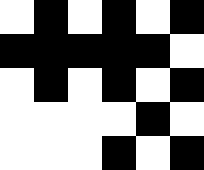[["white", "black", "white", "black", "white", "black"], ["black", "black", "black", "black", "black", "white"], ["white", "black", "white", "black", "white", "black"], ["white", "white", "white", "white", "black", "white"], ["white", "white", "white", "black", "white", "black"]]